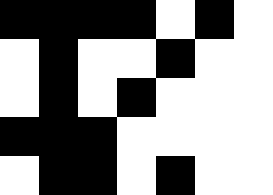[["black", "black", "black", "black", "white", "black", "white"], ["white", "black", "white", "white", "black", "white", "white"], ["white", "black", "white", "black", "white", "white", "white"], ["black", "black", "black", "white", "white", "white", "white"], ["white", "black", "black", "white", "black", "white", "white"]]